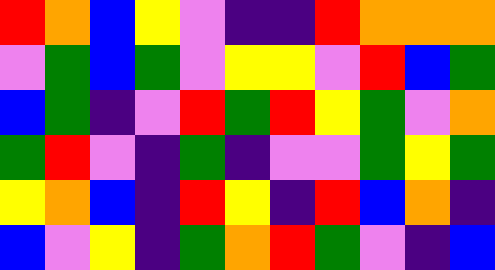[["red", "orange", "blue", "yellow", "violet", "indigo", "indigo", "red", "orange", "orange", "orange"], ["violet", "green", "blue", "green", "violet", "yellow", "yellow", "violet", "red", "blue", "green"], ["blue", "green", "indigo", "violet", "red", "green", "red", "yellow", "green", "violet", "orange"], ["green", "red", "violet", "indigo", "green", "indigo", "violet", "violet", "green", "yellow", "green"], ["yellow", "orange", "blue", "indigo", "red", "yellow", "indigo", "red", "blue", "orange", "indigo"], ["blue", "violet", "yellow", "indigo", "green", "orange", "red", "green", "violet", "indigo", "blue"]]